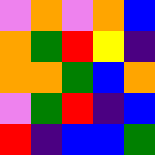[["violet", "orange", "violet", "orange", "blue"], ["orange", "green", "red", "yellow", "indigo"], ["orange", "orange", "green", "blue", "orange"], ["violet", "green", "red", "indigo", "blue"], ["red", "indigo", "blue", "blue", "green"]]